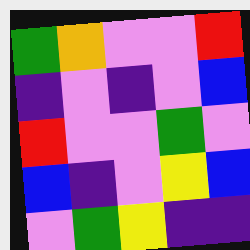[["green", "orange", "violet", "violet", "red"], ["indigo", "violet", "indigo", "violet", "blue"], ["red", "violet", "violet", "green", "violet"], ["blue", "indigo", "violet", "yellow", "blue"], ["violet", "green", "yellow", "indigo", "indigo"]]